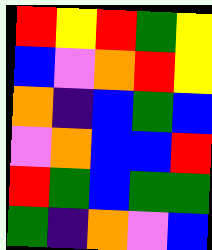[["red", "yellow", "red", "green", "yellow"], ["blue", "violet", "orange", "red", "yellow"], ["orange", "indigo", "blue", "green", "blue"], ["violet", "orange", "blue", "blue", "red"], ["red", "green", "blue", "green", "green"], ["green", "indigo", "orange", "violet", "blue"]]